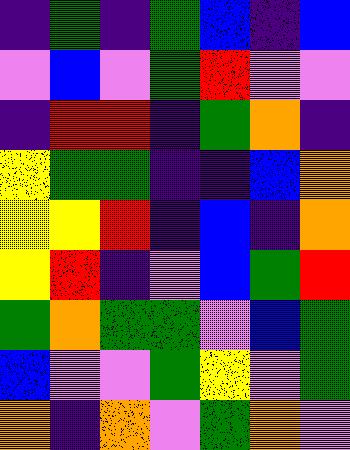[["indigo", "green", "indigo", "green", "blue", "indigo", "blue"], ["violet", "blue", "violet", "green", "red", "violet", "violet"], ["indigo", "red", "red", "indigo", "green", "orange", "indigo"], ["yellow", "green", "green", "indigo", "indigo", "blue", "orange"], ["yellow", "yellow", "red", "indigo", "blue", "indigo", "orange"], ["yellow", "red", "indigo", "violet", "blue", "green", "red"], ["green", "orange", "green", "green", "violet", "blue", "green"], ["blue", "violet", "violet", "green", "yellow", "violet", "green"], ["orange", "indigo", "orange", "violet", "green", "orange", "violet"]]